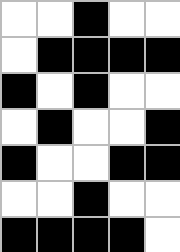[["white", "white", "black", "white", "white"], ["white", "black", "black", "black", "black"], ["black", "white", "black", "white", "white"], ["white", "black", "white", "white", "black"], ["black", "white", "white", "black", "black"], ["white", "white", "black", "white", "white"], ["black", "black", "black", "black", "white"]]